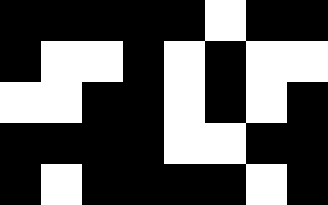[["black", "black", "black", "black", "black", "white", "black", "black"], ["black", "white", "white", "black", "white", "black", "white", "white"], ["white", "white", "black", "black", "white", "black", "white", "black"], ["black", "black", "black", "black", "white", "white", "black", "black"], ["black", "white", "black", "black", "black", "black", "white", "black"]]